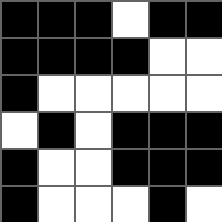[["black", "black", "black", "white", "black", "black"], ["black", "black", "black", "black", "white", "white"], ["black", "white", "white", "white", "white", "white"], ["white", "black", "white", "black", "black", "black"], ["black", "white", "white", "black", "black", "black"], ["black", "white", "white", "white", "black", "white"]]